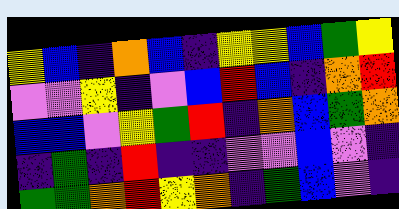[["yellow", "blue", "indigo", "orange", "blue", "indigo", "yellow", "yellow", "blue", "green", "yellow"], ["violet", "violet", "yellow", "indigo", "violet", "blue", "red", "blue", "indigo", "orange", "red"], ["blue", "blue", "violet", "yellow", "green", "red", "indigo", "orange", "blue", "green", "orange"], ["indigo", "green", "indigo", "red", "indigo", "indigo", "violet", "violet", "blue", "violet", "indigo"], ["green", "green", "orange", "red", "yellow", "orange", "indigo", "green", "blue", "violet", "indigo"]]